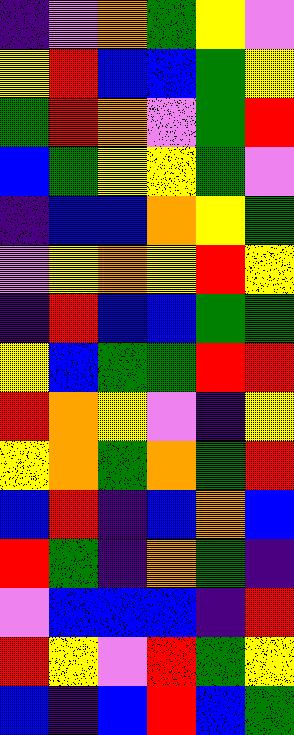[["indigo", "violet", "orange", "green", "yellow", "violet"], ["yellow", "red", "blue", "blue", "green", "yellow"], ["green", "red", "orange", "violet", "green", "red"], ["blue", "green", "yellow", "yellow", "green", "violet"], ["indigo", "blue", "blue", "orange", "yellow", "green"], ["violet", "yellow", "orange", "yellow", "red", "yellow"], ["indigo", "red", "blue", "blue", "green", "green"], ["yellow", "blue", "green", "green", "red", "red"], ["red", "orange", "yellow", "violet", "indigo", "yellow"], ["yellow", "orange", "green", "orange", "green", "red"], ["blue", "red", "indigo", "blue", "orange", "blue"], ["red", "green", "indigo", "orange", "green", "indigo"], ["violet", "blue", "blue", "blue", "indigo", "red"], ["red", "yellow", "violet", "red", "green", "yellow"], ["blue", "indigo", "blue", "red", "blue", "green"]]